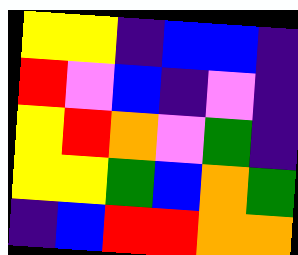[["yellow", "yellow", "indigo", "blue", "blue", "indigo"], ["red", "violet", "blue", "indigo", "violet", "indigo"], ["yellow", "red", "orange", "violet", "green", "indigo"], ["yellow", "yellow", "green", "blue", "orange", "green"], ["indigo", "blue", "red", "red", "orange", "orange"]]